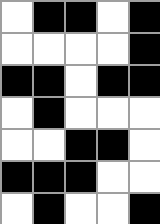[["white", "black", "black", "white", "black"], ["white", "white", "white", "white", "black"], ["black", "black", "white", "black", "black"], ["white", "black", "white", "white", "white"], ["white", "white", "black", "black", "white"], ["black", "black", "black", "white", "white"], ["white", "black", "white", "white", "black"]]